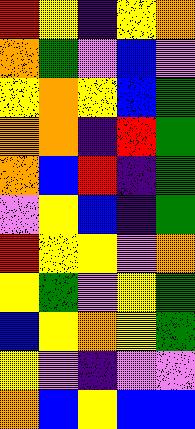[["red", "yellow", "indigo", "yellow", "orange"], ["orange", "green", "violet", "blue", "violet"], ["yellow", "orange", "yellow", "blue", "green"], ["orange", "orange", "indigo", "red", "green"], ["orange", "blue", "red", "indigo", "green"], ["violet", "yellow", "blue", "indigo", "green"], ["red", "yellow", "yellow", "violet", "orange"], ["yellow", "green", "violet", "yellow", "green"], ["blue", "yellow", "orange", "yellow", "green"], ["yellow", "violet", "indigo", "violet", "violet"], ["orange", "blue", "yellow", "blue", "blue"]]